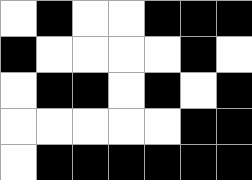[["white", "black", "white", "white", "black", "black", "black"], ["black", "white", "white", "white", "white", "black", "white"], ["white", "black", "black", "white", "black", "white", "black"], ["white", "white", "white", "white", "white", "black", "black"], ["white", "black", "black", "black", "black", "black", "black"]]